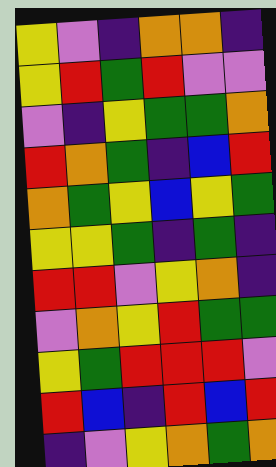[["yellow", "violet", "indigo", "orange", "orange", "indigo"], ["yellow", "red", "green", "red", "violet", "violet"], ["violet", "indigo", "yellow", "green", "green", "orange"], ["red", "orange", "green", "indigo", "blue", "red"], ["orange", "green", "yellow", "blue", "yellow", "green"], ["yellow", "yellow", "green", "indigo", "green", "indigo"], ["red", "red", "violet", "yellow", "orange", "indigo"], ["violet", "orange", "yellow", "red", "green", "green"], ["yellow", "green", "red", "red", "red", "violet"], ["red", "blue", "indigo", "red", "blue", "red"], ["indigo", "violet", "yellow", "orange", "green", "orange"]]